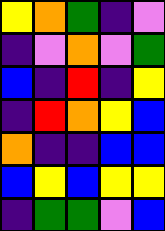[["yellow", "orange", "green", "indigo", "violet"], ["indigo", "violet", "orange", "violet", "green"], ["blue", "indigo", "red", "indigo", "yellow"], ["indigo", "red", "orange", "yellow", "blue"], ["orange", "indigo", "indigo", "blue", "blue"], ["blue", "yellow", "blue", "yellow", "yellow"], ["indigo", "green", "green", "violet", "blue"]]